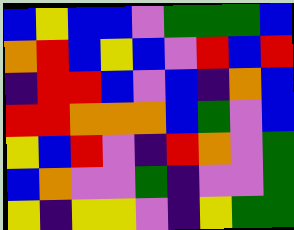[["blue", "yellow", "blue", "blue", "violet", "green", "green", "green", "blue"], ["orange", "red", "blue", "yellow", "blue", "violet", "red", "blue", "red"], ["indigo", "red", "red", "blue", "violet", "blue", "indigo", "orange", "blue"], ["red", "red", "orange", "orange", "orange", "blue", "green", "violet", "blue"], ["yellow", "blue", "red", "violet", "indigo", "red", "orange", "violet", "green"], ["blue", "orange", "violet", "violet", "green", "indigo", "violet", "violet", "green"], ["yellow", "indigo", "yellow", "yellow", "violet", "indigo", "yellow", "green", "green"]]